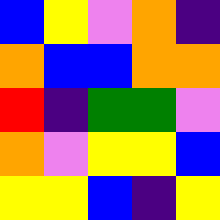[["blue", "yellow", "violet", "orange", "indigo"], ["orange", "blue", "blue", "orange", "orange"], ["red", "indigo", "green", "green", "violet"], ["orange", "violet", "yellow", "yellow", "blue"], ["yellow", "yellow", "blue", "indigo", "yellow"]]